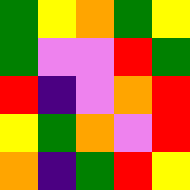[["green", "yellow", "orange", "green", "yellow"], ["green", "violet", "violet", "red", "green"], ["red", "indigo", "violet", "orange", "red"], ["yellow", "green", "orange", "violet", "red"], ["orange", "indigo", "green", "red", "yellow"]]